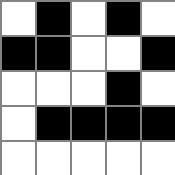[["white", "black", "white", "black", "white"], ["black", "black", "white", "white", "black"], ["white", "white", "white", "black", "white"], ["white", "black", "black", "black", "black"], ["white", "white", "white", "white", "white"]]